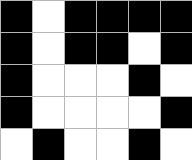[["black", "white", "black", "black", "black", "black"], ["black", "white", "black", "black", "white", "black"], ["black", "white", "white", "white", "black", "white"], ["black", "white", "white", "white", "white", "black"], ["white", "black", "white", "white", "black", "white"]]